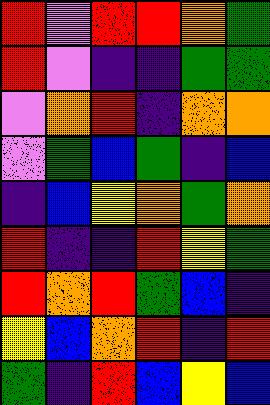[["red", "violet", "red", "red", "orange", "green"], ["red", "violet", "indigo", "indigo", "green", "green"], ["violet", "orange", "red", "indigo", "orange", "orange"], ["violet", "green", "blue", "green", "indigo", "blue"], ["indigo", "blue", "yellow", "orange", "green", "orange"], ["red", "indigo", "indigo", "red", "yellow", "green"], ["red", "orange", "red", "green", "blue", "indigo"], ["yellow", "blue", "orange", "red", "indigo", "red"], ["green", "indigo", "red", "blue", "yellow", "blue"]]